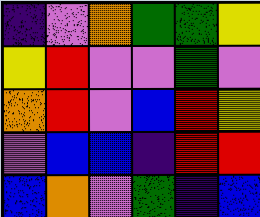[["indigo", "violet", "orange", "green", "green", "yellow"], ["yellow", "red", "violet", "violet", "green", "violet"], ["orange", "red", "violet", "blue", "red", "yellow"], ["violet", "blue", "blue", "indigo", "red", "red"], ["blue", "orange", "violet", "green", "indigo", "blue"]]